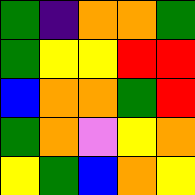[["green", "indigo", "orange", "orange", "green"], ["green", "yellow", "yellow", "red", "red"], ["blue", "orange", "orange", "green", "red"], ["green", "orange", "violet", "yellow", "orange"], ["yellow", "green", "blue", "orange", "yellow"]]